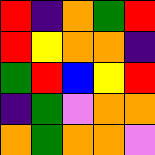[["red", "indigo", "orange", "green", "red"], ["red", "yellow", "orange", "orange", "indigo"], ["green", "red", "blue", "yellow", "red"], ["indigo", "green", "violet", "orange", "orange"], ["orange", "green", "orange", "orange", "violet"]]